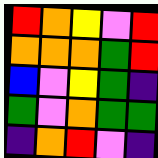[["red", "orange", "yellow", "violet", "red"], ["orange", "orange", "orange", "green", "red"], ["blue", "violet", "yellow", "green", "indigo"], ["green", "violet", "orange", "green", "green"], ["indigo", "orange", "red", "violet", "indigo"]]